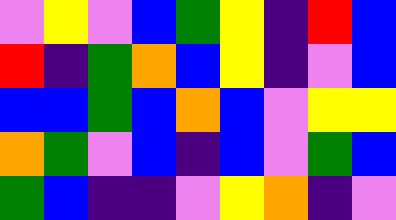[["violet", "yellow", "violet", "blue", "green", "yellow", "indigo", "red", "blue"], ["red", "indigo", "green", "orange", "blue", "yellow", "indigo", "violet", "blue"], ["blue", "blue", "green", "blue", "orange", "blue", "violet", "yellow", "yellow"], ["orange", "green", "violet", "blue", "indigo", "blue", "violet", "green", "blue"], ["green", "blue", "indigo", "indigo", "violet", "yellow", "orange", "indigo", "violet"]]